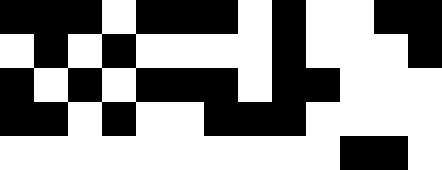[["black", "black", "black", "white", "black", "black", "black", "white", "black", "white", "white", "black", "black"], ["white", "black", "white", "black", "white", "white", "white", "white", "black", "white", "white", "white", "black"], ["black", "white", "black", "white", "black", "black", "black", "white", "black", "black", "white", "white", "white"], ["black", "black", "white", "black", "white", "white", "black", "black", "black", "white", "white", "white", "white"], ["white", "white", "white", "white", "white", "white", "white", "white", "white", "white", "black", "black", "white"]]